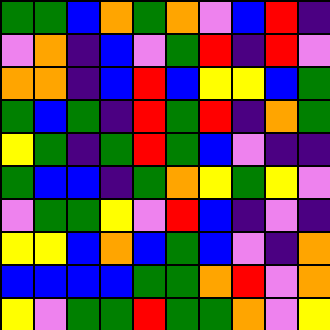[["green", "green", "blue", "orange", "green", "orange", "violet", "blue", "red", "indigo"], ["violet", "orange", "indigo", "blue", "violet", "green", "red", "indigo", "red", "violet"], ["orange", "orange", "indigo", "blue", "red", "blue", "yellow", "yellow", "blue", "green"], ["green", "blue", "green", "indigo", "red", "green", "red", "indigo", "orange", "green"], ["yellow", "green", "indigo", "green", "red", "green", "blue", "violet", "indigo", "indigo"], ["green", "blue", "blue", "indigo", "green", "orange", "yellow", "green", "yellow", "violet"], ["violet", "green", "green", "yellow", "violet", "red", "blue", "indigo", "violet", "indigo"], ["yellow", "yellow", "blue", "orange", "blue", "green", "blue", "violet", "indigo", "orange"], ["blue", "blue", "blue", "blue", "green", "green", "orange", "red", "violet", "orange"], ["yellow", "violet", "green", "green", "red", "green", "green", "orange", "violet", "yellow"]]